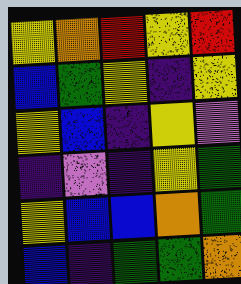[["yellow", "orange", "red", "yellow", "red"], ["blue", "green", "yellow", "indigo", "yellow"], ["yellow", "blue", "indigo", "yellow", "violet"], ["indigo", "violet", "indigo", "yellow", "green"], ["yellow", "blue", "blue", "orange", "green"], ["blue", "indigo", "green", "green", "orange"]]